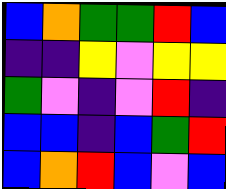[["blue", "orange", "green", "green", "red", "blue"], ["indigo", "indigo", "yellow", "violet", "yellow", "yellow"], ["green", "violet", "indigo", "violet", "red", "indigo"], ["blue", "blue", "indigo", "blue", "green", "red"], ["blue", "orange", "red", "blue", "violet", "blue"]]